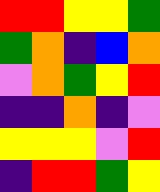[["red", "red", "yellow", "yellow", "green"], ["green", "orange", "indigo", "blue", "orange"], ["violet", "orange", "green", "yellow", "red"], ["indigo", "indigo", "orange", "indigo", "violet"], ["yellow", "yellow", "yellow", "violet", "red"], ["indigo", "red", "red", "green", "yellow"]]